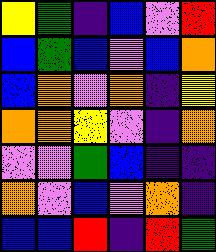[["yellow", "green", "indigo", "blue", "violet", "red"], ["blue", "green", "blue", "violet", "blue", "orange"], ["blue", "orange", "violet", "orange", "indigo", "yellow"], ["orange", "orange", "yellow", "violet", "indigo", "orange"], ["violet", "violet", "green", "blue", "indigo", "indigo"], ["orange", "violet", "blue", "violet", "orange", "indigo"], ["blue", "blue", "red", "indigo", "red", "green"]]